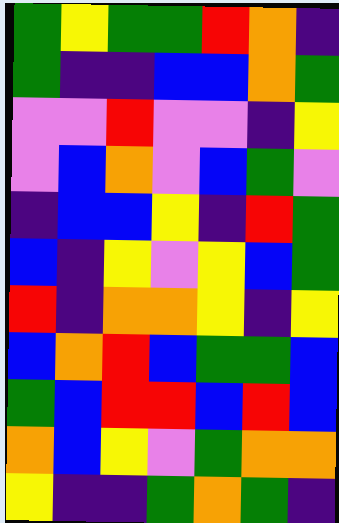[["green", "yellow", "green", "green", "red", "orange", "indigo"], ["green", "indigo", "indigo", "blue", "blue", "orange", "green"], ["violet", "violet", "red", "violet", "violet", "indigo", "yellow"], ["violet", "blue", "orange", "violet", "blue", "green", "violet"], ["indigo", "blue", "blue", "yellow", "indigo", "red", "green"], ["blue", "indigo", "yellow", "violet", "yellow", "blue", "green"], ["red", "indigo", "orange", "orange", "yellow", "indigo", "yellow"], ["blue", "orange", "red", "blue", "green", "green", "blue"], ["green", "blue", "red", "red", "blue", "red", "blue"], ["orange", "blue", "yellow", "violet", "green", "orange", "orange"], ["yellow", "indigo", "indigo", "green", "orange", "green", "indigo"]]